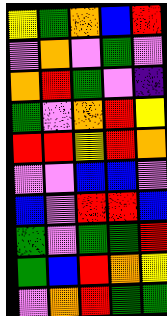[["yellow", "green", "orange", "blue", "red"], ["violet", "orange", "violet", "green", "violet"], ["orange", "red", "green", "violet", "indigo"], ["green", "violet", "orange", "red", "yellow"], ["red", "red", "yellow", "red", "orange"], ["violet", "violet", "blue", "blue", "violet"], ["blue", "violet", "red", "red", "blue"], ["green", "violet", "green", "green", "red"], ["green", "blue", "red", "orange", "yellow"], ["violet", "orange", "red", "green", "green"]]